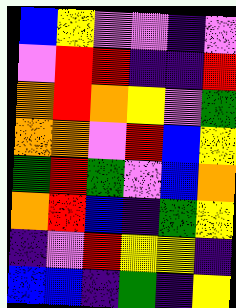[["blue", "yellow", "violet", "violet", "indigo", "violet"], ["violet", "red", "red", "indigo", "indigo", "red"], ["orange", "red", "orange", "yellow", "violet", "green"], ["orange", "orange", "violet", "red", "blue", "yellow"], ["green", "red", "green", "violet", "blue", "orange"], ["orange", "red", "blue", "indigo", "green", "yellow"], ["indigo", "violet", "red", "yellow", "yellow", "indigo"], ["blue", "blue", "indigo", "green", "indigo", "yellow"]]